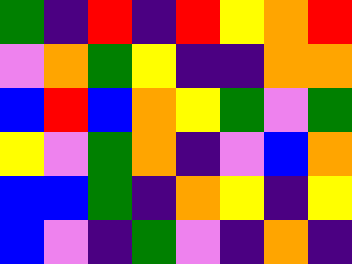[["green", "indigo", "red", "indigo", "red", "yellow", "orange", "red"], ["violet", "orange", "green", "yellow", "indigo", "indigo", "orange", "orange"], ["blue", "red", "blue", "orange", "yellow", "green", "violet", "green"], ["yellow", "violet", "green", "orange", "indigo", "violet", "blue", "orange"], ["blue", "blue", "green", "indigo", "orange", "yellow", "indigo", "yellow"], ["blue", "violet", "indigo", "green", "violet", "indigo", "orange", "indigo"]]